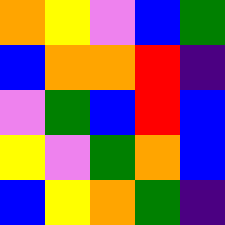[["orange", "yellow", "violet", "blue", "green"], ["blue", "orange", "orange", "red", "indigo"], ["violet", "green", "blue", "red", "blue"], ["yellow", "violet", "green", "orange", "blue"], ["blue", "yellow", "orange", "green", "indigo"]]